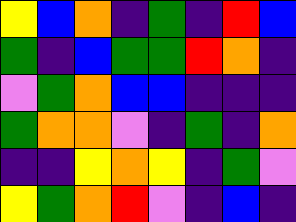[["yellow", "blue", "orange", "indigo", "green", "indigo", "red", "blue"], ["green", "indigo", "blue", "green", "green", "red", "orange", "indigo"], ["violet", "green", "orange", "blue", "blue", "indigo", "indigo", "indigo"], ["green", "orange", "orange", "violet", "indigo", "green", "indigo", "orange"], ["indigo", "indigo", "yellow", "orange", "yellow", "indigo", "green", "violet"], ["yellow", "green", "orange", "red", "violet", "indigo", "blue", "indigo"]]